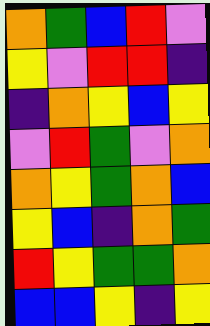[["orange", "green", "blue", "red", "violet"], ["yellow", "violet", "red", "red", "indigo"], ["indigo", "orange", "yellow", "blue", "yellow"], ["violet", "red", "green", "violet", "orange"], ["orange", "yellow", "green", "orange", "blue"], ["yellow", "blue", "indigo", "orange", "green"], ["red", "yellow", "green", "green", "orange"], ["blue", "blue", "yellow", "indigo", "yellow"]]